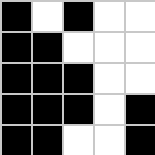[["black", "white", "black", "white", "white"], ["black", "black", "white", "white", "white"], ["black", "black", "black", "white", "white"], ["black", "black", "black", "white", "black"], ["black", "black", "white", "white", "black"]]